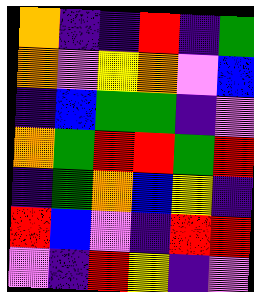[["orange", "indigo", "indigo", "red", "indigo", "green"], ["orange", "violet", "yellow", "orange", "violet", "blue"], ["indigo", "blue", "green", "green", "indigo", "violet"], ["orange", "green", "red", "red", "green", "red"], ["indigo", "green", "orange", "blue", "yellow", "indigo"], ["red", "blue", "violet", "indigo", "red", "red"], ["violet", "indigo", "red", "yellow", "indigo", "violet"]]